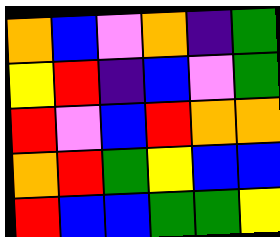[["orange", "blue", "violet", "orange", "indigo", "green"], ["yellow", "red", "indigo", "blue", "violet", "green"], ["red", "violet", "blue", "red", "orange", "orange"], ["orange", "red", "green", "yellow", "blue", "blue"], ["red", "blue", "blue", "green", "green", "yellow"]]